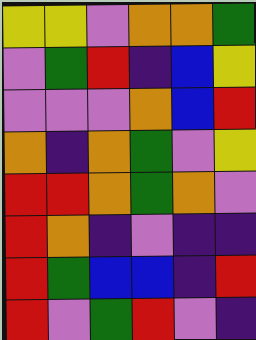[["yellow", "yellow", "violet", "orange", "orange", "green"], ["violet", "green", "red", "indigo", "blue", "yellow"], ["violet", "violet", "violet", "orange", "blue", "red"], ["orange", "indigo", "orange", "green", "violet", "yellow"], ["red", "red", "orange", "green", "orange", "violet"], ["red", "orange", "indigo", "violet", "indigo", "indigo"], ["red", "green", "blue", "blue", "indigo", "red"], ["red", "violet", "green", "red", "violet", "indigo"]]